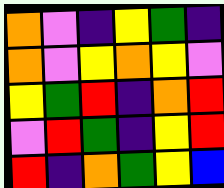[["orange", "violet", "indigo", "yellow", "green", "indigo"], ["orange", "violet", "yellow", "orange", "yellow", "violet"], ["yellow", "green", "red", "indigo", "orange", "red"], ["violet", "red", "green", "indigo", "yellow", "red"], ["red", "indigo", "orange", "green", "yellow", "blue"]]